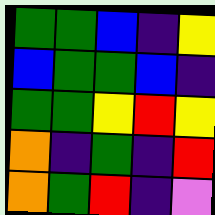[["green", "green", "blue", "indigo", "yellow"], ["blue", "green", "green", "blue", "indigo"], ["green", "green", "yellow", "red", "yellow"], ["orange", "indigo", "green", "indigo", "red"], ["orange", "green", "red", "indigo", "violet"]]